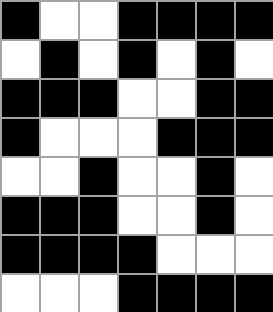[["black", "white", "white", "black", "black", "black", "black"], ["white", "black", "white", "black", "white", "black", "white"], ["black", "black", "black", "white", "white", "black", "black"], ["black", "white", "white", "white", "black", "black", "black"], ["white", "white", "black", "white", "white", "black", "white"], ["black", "black", "black", "white", "white", "black", "white"], ["black", "black", "black", "black", "white", "white", "white"], ["white", "white", "white", "black", "black", "black", "black"]]